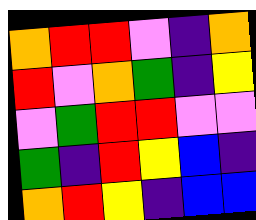[["orange", "red", "red", "violet", "indigo", "orange"], ["red", "violet", "orange", "green", "indigo", "yellow"], ["violet", "green", "red", "red", "violet", "violet"], ["green", "indigo", "red", "yellow", "blue", "indigo"], ["orange", "red", "yellow", "indigo", "blue", "blue"]]